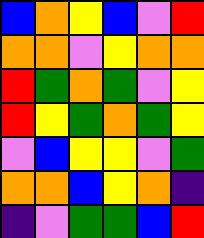[["blue", "orange", "yellow", "blue", "violet", "red"], ["orange", "orange", "violet", "yellow", "orange", "orange"], ["red", "green", "orange", "green", "violet", "yellow"], ["red", "yellow", "green", "orange", "green", "yellow"], ["violet", "blue", "yellow", "yellow", "violet", "green"], ["orange", "orange", "blue", "yellow", "orange", "indigo"], ["indigo", "violet", "green", "green", "blue", "red"]]